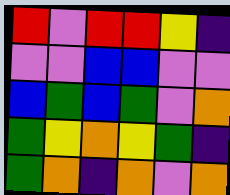[["red", "violet", "red", "red", "yellow", "indigo"], ["violet", "violet", "blue", "blue", "violet", "violet"], ["blue", "green", "blue", "green", "violet", "orange"], ["green", "yellow", "orange", "yellow", "green", "indigo"], ["green", "orange", "indigo", "orange", "violet", "orange"]]